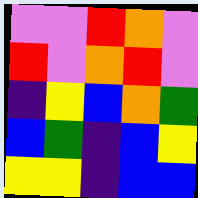[["violet", "violet", "red", "orange", "violet"], ["red", "violet", "orange", "red", "violet"], ["indigo", "yellow", "blue", "orange", "green"], ["blue", "green", "indigo", "blue", "yellow"], ["yellow", "yellow", "indigo", "blue", "blue"]]